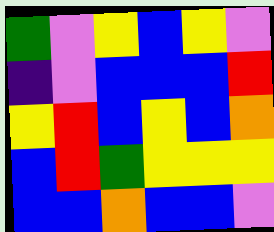[["green", "violet", "yellow", "blue", "yellow", "violet"], ["indigo", "violet", "blue", "blue", "blue", "red"], ["yellow", "red", "blue", "yellow", "blue", "orange"], ["blue", "red", "green", "yellow", "yellow", "yellow"], ["blue", "blue", "orange", "blue", "blue", "violet"]]